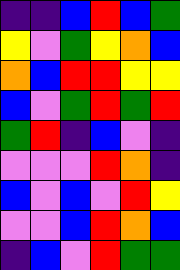[["indigo", "indigo", "blue", "red", "blue", "green"], ["yellow", "violet", "green", "yellow", "orange", "blue"], ["orange", "blue", "red", "red", "yellow", "yellow"], ["blue", "violet", "green", "red", "green", "red"], ["green", "red", "indigo", "blue", "violet", "indigo"], ["violet", "violet", "violet", "red", "orange", "indigo"], ["blue", "violet", "blue", "violet", "red", "yellow"], ["violet", "violet", "blue", "red", "orange", "blue"], ["indigo", "blue", "violet", "red", "green", "green"]]